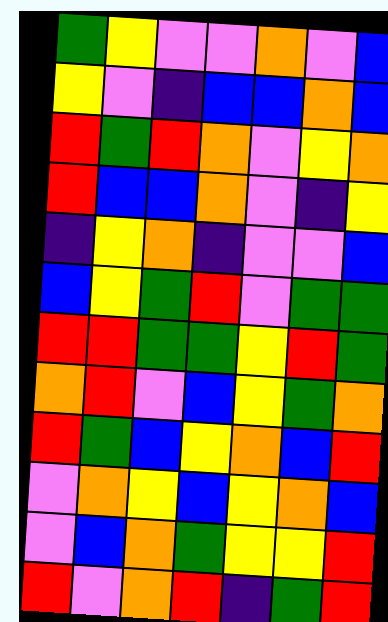[["green", "yellow", "violet", "violet", "orange", "violet", "blue"], ["yellow", "violet", "indigo", "blue", "blue", "orange", "blue"], ["red", "green", "red", "orange", "violet", "yellow", "orange"], ["red", "blue", "blue", "orange", "violet", "indigo", "yellow"], ["indigo", "yellow", "orange", "indigo", "violet", "violet", "blue"], ["blue", "yellow", "green", "red", "violet", "green", "green"], ["red", "red", "green", "green", "yellow", "red", "green"], ["orange", "red", "violet", "blue", "yellow", "green", "orange"], ["red", "green", "blue", "yellow", "orange", "blue", "red"], ["violet", "orange", "yellow", "blue", "yellow", "orange", "blue"], ["violet", "blue", "orange", "green", "yellow", "yellow", "red"], ["red", "violet", "orange", "red", "indigo", "green", "red"]]